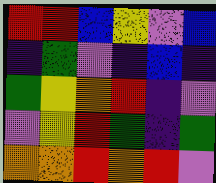[["red", "red", "blue", "yellow", "violet", "blue"], ["indigo", "green", "violet", "indigo", "blue", "indigo"], ["green", "yellow", "orange", "red", "indigo", "violet"], ["violet", "yellow", "red", "green", "indigo", "green"], ["orange", "orange", "red", "orange", "red", "violet"]]